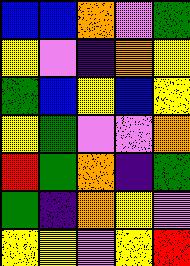[["blue", "blue", "orange", "violet", "green"], ["yellow", "violet", "indigo", "orange", "yellow"], ["green", "blue", "yellow", "blue", "yellow"], ["yellow", "green", "violet", "violet", "orange"], ["red", "green", "orange", "indigo", "green"], ["green", "indigo", "orange", "yellow", "violet"], ["yellow", "yellow", "violet", "yellow", "red"]]